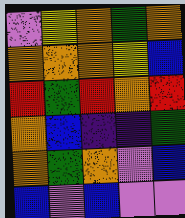[["violet", "yellow", "orange", "green", "orange"], ["orange", "orange", "orange", "yellow", "blue"], ["red", "green", "red", "orange", "red"], ["orange", "blue", "indigo", "indigo", "green"], ["orange", "green", "orange", "violet", "blue"], ["blue", "violet", "blue", "violet", "violet"]]